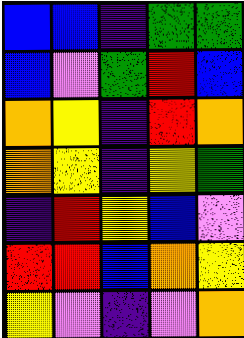[["blue", "blue", "indigo", "green", "green"], ["blue", "violet", "green", "red", "blue"], ["orange", "yellow", "indigo", "red", "orange"], ["orange", "yellow", "indigo", "yellow", "green"], ["indigo", "red", "yellow", "blue", "violet"], ["red", "red", "blue", "orange", "yellow"], ["yellow", "violet", "indigo", "violet", "orange"]]